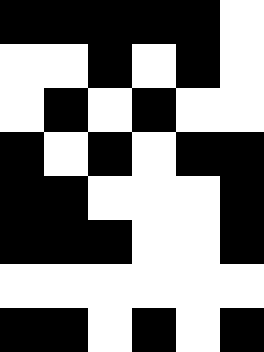[["black", "black", "black", "black", "black", "white"], ["white", "white", "black", "white", "black", "white"], ["white", "black", "white", "black", "white", "white"], ["black", "white", "black", "white", "black", "black"], ["black", "black", "white", "white", "white", "black"], ["black", "black", "black", "white", "white", "black"], ["white", "white", "white", "white", "white", "white"], ["black", "black", "white", "black", "white", "black"]]